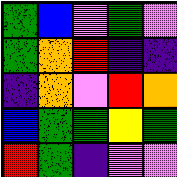[["green", "blue", "violet", "green", "violet"], ["green", "orange", "red", "indigo", "indigo"], ["indigo", "orange", "violet", "red", "orange"], ["blue", "green", "green", "yellow", "green"], ["red", "green", "indigo", "violet", "violet"]]